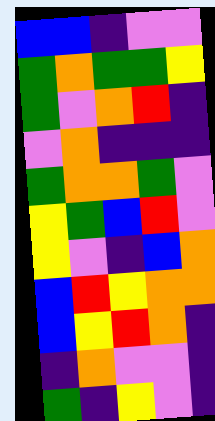[["blue", "blue", "indigo", "violet", "violet"], ["green", "orange", "green", "green", "yellow"], ["green", "violet", "orange", "red", "indigo"], ["violet", "orange", "indigo", "indigo", "indigo"], ["green", "orange", "orange", "green", "violet"], ["yellow", "green", "blue", "red", "violet"], ["yellow", "violet", "indigo", "blue", "orange"], ["blue", "red", "yellow", "orange", "orange"], ["blue", "yellow", "red", "orange", "indigo"], ["indigo", "orange", "violet", "violet", "indigo"], ["green", "indigo", "yellow", "violet", "indigo"]]